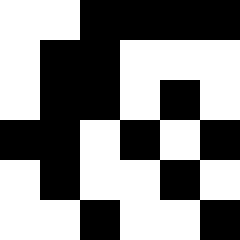[["white", "white", "black", "black", "black", "black"], ["white", "black", "black", "white", "white", "white"], ["white", "black", "black", "white", "black", "white"], ["black", "black", "white", "black", "white", "black"], ["white", "black", "white", "white", "black", "white"], ["white", "white", "black", "white", "white", "black"]]